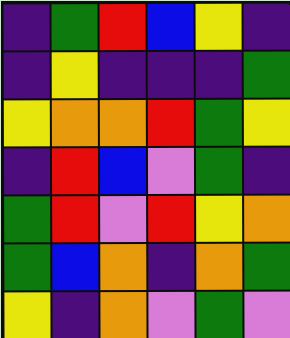[["indigo", "green", "red", "blue", "yellow", "indigo"], ["indigo", "yellow", "indigo", "indigo", "indigo", "green"], ["yellow", "orange", "orange", "red", "green", "yellow"], ["indigo", "red", "blue", "violet", "green", "indigo"], ["green", "red", "violet", "red", "yellow", "orange"], ["green", "blue", "orange", "indigo", "orange", "green"], ["yellow", "indigo", "orange", "violet", "green", "violet"]]